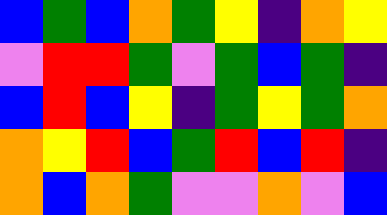[["blue", "green", "blue", "orange", "green", "yellow", "indigo", "orange", "yellow"], ["violet", "red", "red", "green", "violet", "green", "blue", "green", "indigo"], ["blue", "red", "blue", "yellow", "indigo", "green", "yellow", "green", "orange"], ["orange", "yellow", "red", "blue", "green", "red", "blue", "red", "indigo"], ["orange", "blue", "orange", "green", "violet", "violet", "orange", "violet", "blue"]]